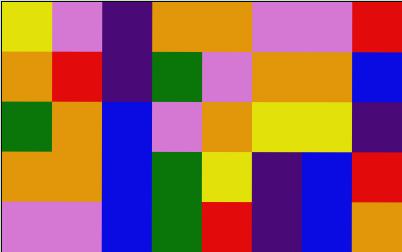[["yellow", "violet", "indigo", "orange", "orange", "violet", "violet", "red"], ["orange", "red", "indigo", "green", "violet", "orange", "orange", "blue"], ["green", "orange", "blue", "violet", "orange", "yellow", "yellow", "indigo"], ["orange", "orange", "blue", "green", "yellow", "indigo", "blue", "red"], ["violet", "violet", "blue", "green", "red", "indigo", "blue", "orange"]]